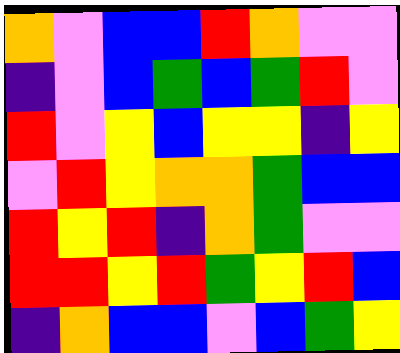[["orange", "violet", "blue", "blue", "red", "orange", "violet", "violet"], ["indigo", "violet", "blue", "green", "blue", "green", "red", "violet"], ["red", "violet", "yellow", "blue", "yellow", "yellow", "indigo", "yellow"], ["violet", "red", "yellow", "orange", "orange", "green", "blue", "blue"], ["red", "yellow", "red", "indigo", "orange", "green", "violet", "violet"], ["red", "red", "yellow", "red", "green", "yellow", "red", "blue"], ["indigo", "orange", "blue", "blue", "violet", "blue", "green", "yellow"]]